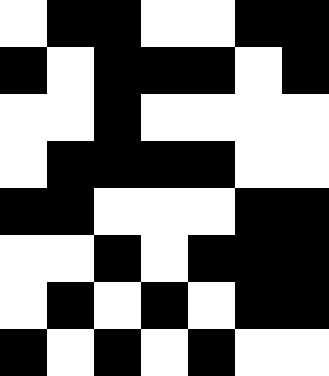[["white", "black", "black", "white", "white", "black", "black"], ["black", "white", "black", "black", "black", "white", "black"], ["white", "white", "black", "white", "white", "white", "white"], ["white", "black", "black", "black", "black", "white", "white"], ["black", "black", "white", "white", "white", "black", "black"], ["white", "white", "black", "white", "black", "black", "black"], ["white", "black", "white", "black", "white", "black", "black"], ["black", "white", "black", "white", "black", "white", "white"]]